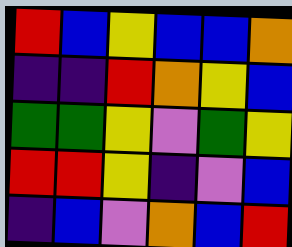[["red", "blue", "yellow", "blue", "blue", "orange"], ["indigo", "indigo", "red", "orange", "yellow", "blue"], ["green", "green", "yellow", "violet", "green", "yellow"], ["red", "red", "yellow", "indigo", "violet", "blue"], ["indigo", "blue", "violet", "orange", "blue", "red"]]